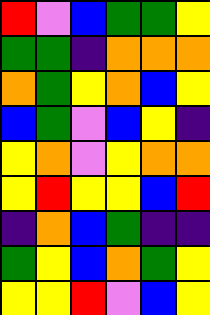[["red", "violet", "blue", "green", "green", "yellow"], ["green", "green", "indigo", "orange", "orange", "orange"], ["orange", "green", "yellow", "orange", "blue", "yellow"], ["blue", "green", "violet", "blue", "yellow", "indigo"], ["yellow", "orange", "violet", "yellow", "orange", "orange"], ["yellow", "red", "yellow", "yellow", "blue", "red"], ["indigo", "orange", "blue", "green", "indigo", "indigo"], ["green", "yellow", "blue", "orange", "green", "yellow"], ["yellow", "yellow", "red", "violet", "blue", "yellow"]]